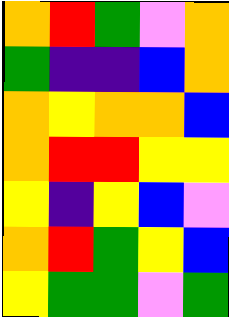[["orange", "red", "green", "violet", "orange"], ["green", "indigo", "indigo", "blue", "orange"], ["orange", "yellow", "orange", "orange", "blue"], ["orange", "red", "red", "yellow", "yellow"], ["yellow", "indigo", "yellow", "blue", "violet"], ["orange", "red", "green", "yellow", "blue"], ["yellow", "green", "green", "violet", "green"]]